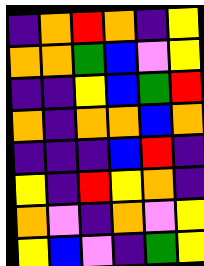[["indigo", "orange", "red", "orange", "indigo", "yellow"], ["orange", "orange", "green", "blue", "violet", "yellow"], ["indigo", "indigo", "yellow", "blue", "green", "red"], ["orange", "indigo", "orange", "orange", "blue", "orange"], ["indigo", "indigo", "indigo", "blue", "red", "indigo"], ["yellow", "indigo", "red", "yellow", "orange", "indigo"], ["orange", "violet", "indigo", "orange", "violet", "yellow"], ["yellow", "blue", "violet", "indigo", "green", "yellow"]]